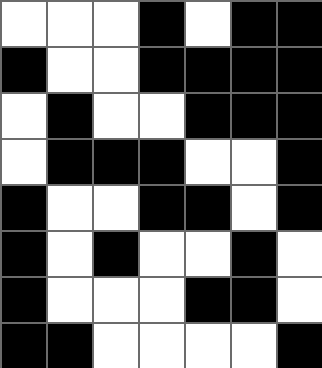[["white", "white", "white", "black", "white", "black", "black"], ["black", "white", "white", "black", "black", "black", "black"], ["white", "black", "white", "white", "black", "black", "black"], ["white", "black", "black", "black", "white", "white", "black"], ["black", "white", "white", "black", "black", "white", "black"], ["black", "white", "black", "white", "white", "black", "white"], ["black", "white", "white", "white", "black", "black", "white"], ["black", "black", "white", "white", "white", "white", "black"]]